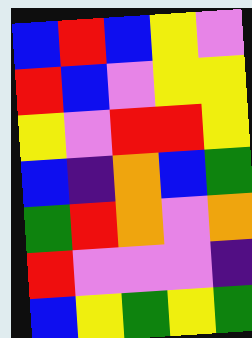[["blue", "red", "blue", "yellow", "violet"], ["red", "blue", "violet", "yellow", "yellow"], ["yellow", "violet", "red", "red", "yellow"], ["blue", "indigo", "orange", "blue", "green"], ["green", "red", "orange", "violet", "orange"], ["red", "violet", "violet", "violet", "indigo"], ["blue", "yellow", "green", "yellow", "green"]]